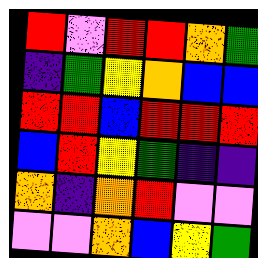[["red", "violet", "red", "red", "orange", "green"], ["indigo", "green", "yellow", "orange", "blue", "blue"], ["red", "red", "blue", "red", "red", "red"], ["blue", "red", "yellow", "green", "indigo", "indigo"], ["orange", "indigo", "orange", "red", "violet", "violet"], ["violet", "violet", "orange", "blue", "yellow", "green"]]